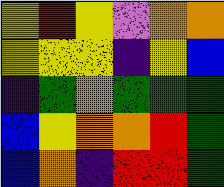[["yellow", "red", "yellow", "violet", "orange", "orange"], ["yellow", "yellow", "yellow", "indigo", "yellow", "blue"], ["indigo", "green", "orange", "green", "green", "green"], ["blue", "yellow", "orange", "orange", "red", "green"], ["blue", "orange", "indigo", "red", "red", "green"]]